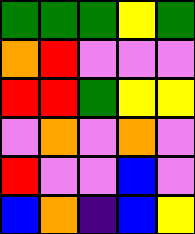[["green", "green", "green", "yellow", "green"], ["orange", "red", "violet", "violet", "violet"], ["red", "red", "green", "yellow", "yellow"], ["violet", "orange", "violet", "orange", "violet"], ["red", "violet", "violet", "blue", "violet"], ["blue", "orange", "indigo", "blue", "yellow"]]